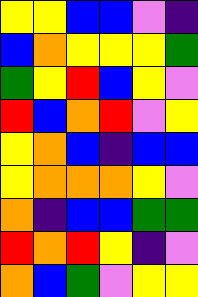[["yellow", "yellow", "blue", "blue", "violet", "indigo"], ["blue", "orange", "yellow", "yellow", "yellow", "green"], ["green", "yellow", "red", "blue", "yellow", "violet"], ["red", "blue", "orange", "red", "violet", "yellow"], ["yellow", "orange", "blue", "indigo", "blue", "blue"], ["yellow", "orange", "orange", "orange", "yellow", "violet"], ["orange", "indigo", "blue", "blue", "green", "green"], ["red", "orange", "red", "yellow", "indigo", "violet"], ["orange", "blue", "green", "violet", "yellow", "yellow"]]